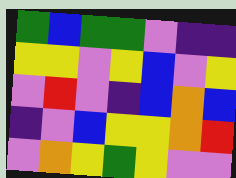[["green", "blue", "green", "green", "violet", "indigo", "indigo"], ["yellow", "yellow", "violet", "yellow", "blue", "violet", "yellow"], ["violet", "red", "violet", "indigo", "blue", "orange", "blue"], ["indigo", "violet", "blue", "yellow", "yellow", "orange", "red"], ["violet", "orange", "yellow", "green", "yellow", "violet", "violet"]]